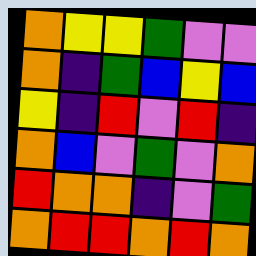[["orange", "yellow", "yellow", "green", "violet", "violet"], ["orange", "indigo", "green", "blue", "yellow", "blue"], ["yellow", "indigo", "red", "violet", "red", "indigo"], ["orange", "blue", "violet", "green", "violet", "orange"], ["red", "orange", "orange", "indigo", "violet", "green"], ["orange", "red", "red", "orange", "red", "orange"]]